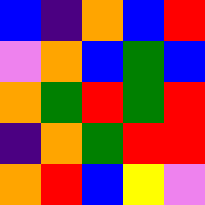[["blue", "indigo", "orange", "blue", "red"], ["violet", "orange", "blue", "green", "blue"], ["orange", "green", "red", "green", "red"], ["indigo", "orange", "green", "red", "red"], ["orange", "red", "blue", "yellow", "violet"]]